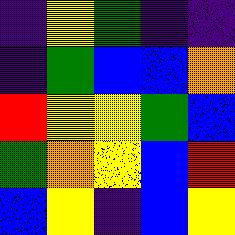[["indigo", "yellow", "green", "indigo", "indigo"], ["indigo", "green", "blue", "blue", "orange"], ["red", "yellow", "yellow", "green", "blue"], ["green", "orange", "yellow", "blue", "red"], ["blue", "yellow", "indigo", "blue", "yellow"]]